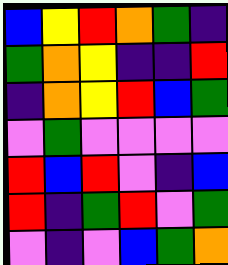[["blue", "yellow", "red", "orange", "green", "indigo"], ["green", "orange", "yellow", "indigo", "indigo", "red"], ["indigo", "orange", "yellow", "red", "blue", "green"], ["violet", "green", "violet", "violet", "violet", "violet"], ["red", "blue", "red", "violet", "indigo", "blue"], ["red", "indigo", "green", "red", "violet", "green"], ["violet", "indigo", "violet", "blue", "green", "orange"]]